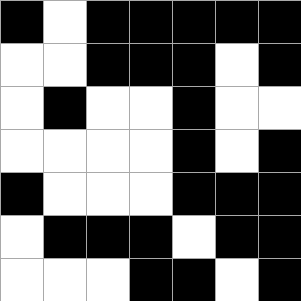[["black", "white", "black", "black", "black", "black", "black"], ["white", "white", "black", "black", "black", "white", "black"], ["white", "black", "white", "white", "black", "white", "white"], ["white", "white", "white", "white", "black", "white", "black"], ["black", "white", "white", "white", "black", "black", "black"], ["white", "black", "black", "black", "white", "black", "black"], ["white", "white", "white", "black", "black", "white", "black"]]